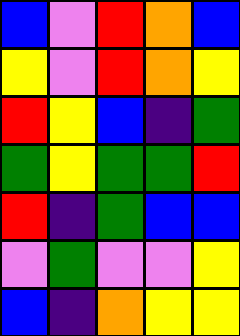[["blue", "violet", "red", "orange", "blue"], ["yellow", "violet", "red", "orange", "yellow"], ["red", "yellow", "blue", "indigo", "green"], ["green", "yellow", "green", "green", "red"], ["red", "indigo", "green", "blue", "blue"], ["violet", "green", "violet", "violet", "yellow"], ["blue", "indigo", "orange", "yellow", "yellow"]]